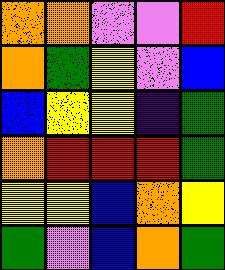[["orange", "orange", "violet", "violet", "red"], ["orange", "green", "yellow", "violet", "blue"], ["blue", "yellow", "yellow", "indigo", "green"], ["orange", "red", "red", "red", "green"], ["yellow", "yellow", "blue", "orange", "yellow"], ["green", "violet", "blue", "orange", "green"]]